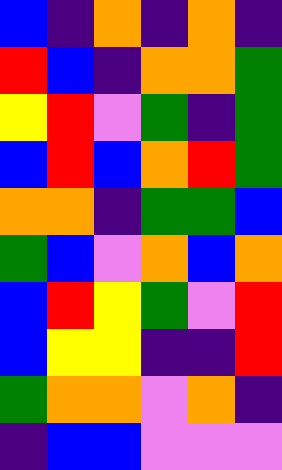[["blue", "indigo", "orange", "indigo", "orange", "indigo"], ["red", "blue", "indigo", "orange", "orange", "green"], ["yellow", "red", "violet", "green", "indigo", "green"], ["blue", "red", "blue", "orange", "red", "green"], ["orange", "orange", "indigo", "green", "green", "blue"], ["green", "blue", "violet", "orange", "blue", "orange"], ["blue", "red", "yellow", "green", "violet", "red"], ["blue", "yellow", "yellow", "indigo", "indigo", "red"], ["green", "orange", "orange", "violet", "orange", "indigo"], ["indigo", "blue", "blue", "violet", "violet", "violet"]]